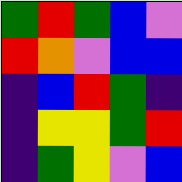[["green", "red", "green", "blue", "violet"], ["red", "orange", "violet", "blue", "blue"], ["indigo", "blue", "red", "green", "indigo"], ["indigo", "yellow", "yellow", "green", "red"], ["indigo", "green", "yellow", "violet", "blue"]]